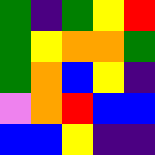[["green", "indigo", "green", "yellow", "red"], ["green", "yellow", "orange", "orange", "green"], ["green", "orange", "blue", "yellow", "indigo"], ["violet", "orange", "red", "blue", "blue"], ["blue", "blue", "yellow", "indigo", "indigo"]]